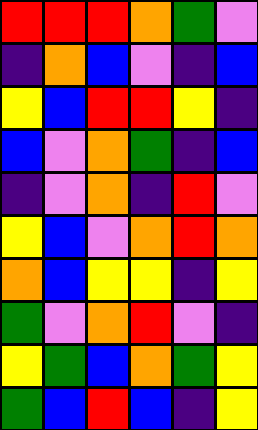[["red", "red", "red", "orange", "green", "violet"], ["indigo", "orange", "blue", "violet", "indigo", "blue"], ["yellow", "blue", "red", "red", "yellow", "indigo"], ["blue", "violet", "orange", "green", "indigo", "blue"], ["indigo", "violet", "orange", "indigo", "red", "violet"], ["yellow", "blue", "violet", "orange", "red", "orange"], ["orange", "blue", "yellow", "yellow", "indigo", "yellow"], ["green", "violet", "orange", "red", "violet", "indigo"], ["yellow", "green", "blue", "orange", "green", "yellow"], ["green", "blue", "red", "blue", "indigo", "yellow"]]